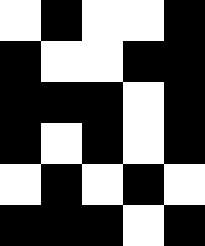[["white", "black", "white", "white", "black"], ["black", "white", "white", "black", "black"], ["black", "black", "black", "white", "black"], ["black", "white", "black", "white", "black"], ["white", "black", "white", "black", "white"], ["black", "black", "black", "white", "black"]]